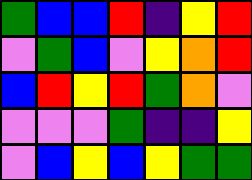[["green", "blue", "blue", "red", "indigo", "yellow", "red"], ["violet", "green", "blue", "violet", "yellow", "orange", "red"], ["blue", "red", "yellow", "red", "green", "orange", "violet"], ["violet", "violet", "violet", "green", "indigo", "indigo", "yellow"], ["violet", "blue", "yellow", "blue", "yellow", "green", "green"]]